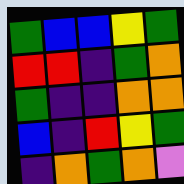[["green", "blue", "blue", "yellow", "green"], ["red", "red", "indigo", "green", "orange"], ["green", "indigo", "indigo", "orange", "orange"], ["blue", "indigo", "red", "yellow", "green"], ["indigo", "orange", "green", "orange", "violet"]]